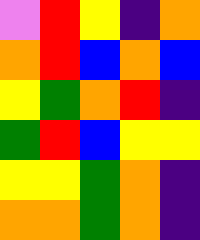[["violet", "red", "yellow", "indigo", "orange"], ["orange", "red", "blue", "orange", "blue"], ["yellow", "green", "orange", "red", "indigo"], ["green", "red", "blue", "yellow", "yellow"], ["yellow", "yellow", "green", "orange", "indigo"], ["orange", "orange", "green", "orange", "indigo"]]